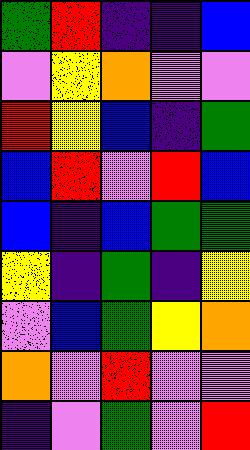[["green", "red", "indigo", "indigo", "blue"], ["violet", "yellow", "orange", "violet", "violet"], ["red", "yellow", "blue", "indigo", "green"], ["blue", "red", "violet", "red", "blue"], ["blue", "indigo", "blue", "green", "green"], ["yellow", "indigo", "green", "indigo", "yellow"], ["violet", "blue", "green", "yellow", "orange"], ["orange", "violet", "red", "violet", "violet"], ["indigo", "violet", "green", "violet", "red"]]